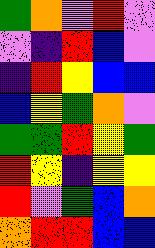[["green", "orange", "violet", "red", "violet"], ["violet", "indigo", "red", "blue", "violet"], ["indigo", "red", "yellow", "blue", "blue"], ["blue", "yellow", "green", "orange", "violet"], ["green", "green", "red", "yellow", "green"], ["red", "yellow", "indigo", "yellow", "yellow"], ["red", "violet", "green", "blue", "orange"], ["orange", "red", "red", "blue", "blue"]]